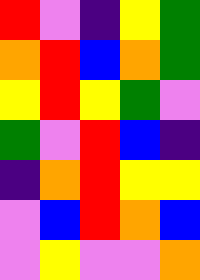[["red", "violet", "indigo", "yellow", "green"], ["orange", "red", "blue", "orange", "green"], ["yellow", "red", "yellow", "green", "violet"], ["green", "violet", "red", "blue", "indigo"], ["indigo", "orange", "red", "yellow", "yellow"], ["violet", "blue", "red", "orange", "blue"], ["violet", "yellow", "violet", "violet", "orange"]]